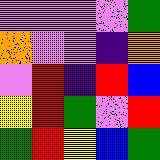[["violet", "violet", "violet", "violet", "green"], ["orange", "violet", "violet", "indigo", "orange"], ["violet", "red", "indigo", "red", "blue"], ["yellow", "red", "green", "violet", "red"], ["green", "red", "yellow", "blue", "green"]]